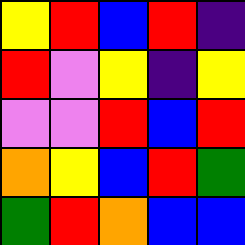[["yellow", "red", "blue", "red", "indigo"], ["red", "violet", "yellow", "indigo", "yellow"], ["violet", "violet", "red", "blue", "red"], ["orange", "yellow", "blue", "red", "green"], ["green", "red", "orange", "blue", "blue"]]